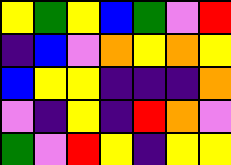[["yellow", "green", "yellow", "blue", "green", "violet", "red"], ["indigo", "blue", "violet", "orange", "yellow", "orange", "yellow"], ["blue", "yellow", "yellow", "indigo", "indigo", "indigo", "orange"], ["violet", "indigo", "yellow", "indigo", "red", "orange", "violet"], ["green", "violet", "red", "yellow", "indigo", "yellow", "yellow"]]